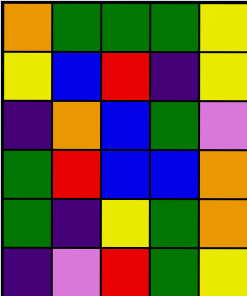[["orange", "green", "green", "green", "yellow"], ["yellow", "blue", "red", "indigo", "yellow"], ["indigo", "orange", "blue", "green", "violet"], ["green", "red", "blue", "blue", "orange"], ["green", "indigo", "yellow", "green", "orange"], ["indigo", "violet", "red", "green", "yellow"]]